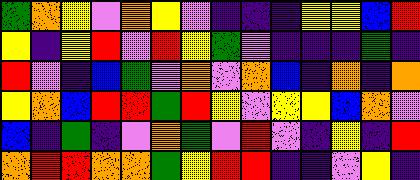[["green", "orange", "yellow", "violet", "orange", "yellow", "violet", "indigo", "indigo", "indigo", "yellow", "yellow", "blue", "red"], ["yellow", "indigo", "yellow", "red", "violet", "red", "yellow", "green", "violet", "indigo", "indigo", "indigo", "green", "indigo"], ["red", "violet", "indigo", "blue", "green", "violet", "orange", "violet", "orange", "blue", "indigo", "orange", "indigo", "orange"], ["yellow", "orange", "blue", "red", "red", "green", "red", "yellow", "violet", "yellow", "yellow", "blue", "orange", "violet"], ["blue", "indigo", "green", "indigo", "violet", "orange", "green", "violet", "red", "violet", "indigo", "yellow", "indigo", "red"], ["orange", "red", "red", "orange", "orange", "green", "yellow", "red", "red", "indigo", "indigo", "violet", "yellow", "indigo"]]